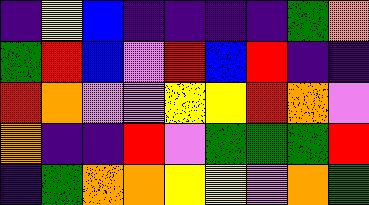[["indigo", "yellow", "blue", "indigo", "indigo", "indigo", "indigo", "green", "orange"], ["green", "red", "blue", "violet", "red", "blue", "red", "indigo", "indigo"], ["red", "orange", "violet", "violet", "yellow", "yellow", "red", "orange", "violet"], ["orange", "indigo", "indigo", "red", "violet", "green", "green", "green", "red"], ["indigo", "green", "orange", "orange", "yellow", "yellow", "violet", "orange", "green"]]